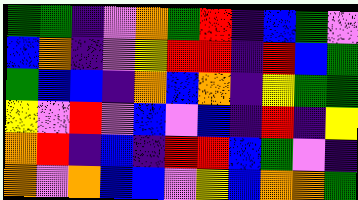[["green", "green", "indigo", "violet", "orange", "green", "red", "indigo", "blue", "green", "violet"], ["blue", "orange", "indigo", "violet", "yellow", "red", "red", "indigo", "red", "blue", "green"], ["green", "blue", "blue", "indigo", "orange", "blue", "orange", "indigo", "yellow", "green", "green"], ["yellow", "violet", "red", "violet", "blue", "violet", "blue", "indigo", "red", "indigo", "yellow"], ["orange", "red", "indigo", "blue", "indigo", "red", "red", "blue", "green", "violet", "indigo"], ["orange", "violet", "orange", "blue", "blue", "violet", "yellow", "blue", "orange", "orange", "green"]]